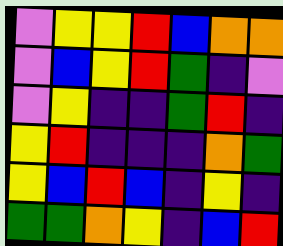[["violet", "yellow", "yellow", "red", "blue", "orange", "orange"], ["violet", "blue", "yellow", "red", "green", "indigo", "violet"], ["violet", "yellow", "indigo", "indigo", "green", "red", "indigo"], ["yellow", "red", "indigo", "indigo", "indigo", "orange", "green"], ["yellow", "blue", "red", "blue", "indigo", "yellow", "indigo"], ["green", "green", "orange", "yellow", "indigo", "blue", "red"]]